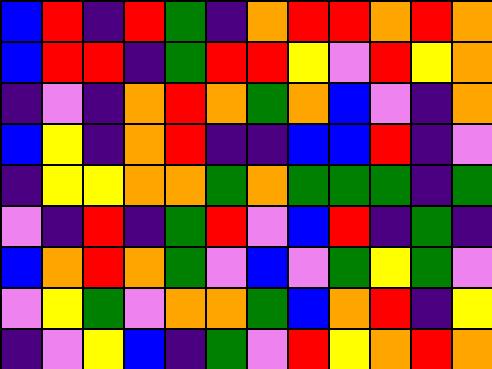[["blue", "red", "indigo", "red", "green", "indigo", "orange", "red", "red", "orange", "red", "orange"], ["blue", "red", "red", "indigo", "green", "red", "red", "yellow", "violet", "red", "yellow", "orange"], ["indigo", "violet", "indigo", "orange", "red", "orange", "green", "orange", "blue", "violet", "indigo", "orange"], ["blue", "yellow", "indigo", "orange", "red", "indigo", "indigo", "blue", "blue", "red", "indigo", "violet"], ["indigo", "yellow", "yellow", "orange", "orange", "green", "orange", "green", "green", "green", "indigo", "green"], ["violet", "indigo", "red", "indigo", "green", "red", "violet", "blue", "red", "indigo", "green", "indigo"], ["blue", "orange", "red", "orange", "green", "violet", "blue", "violet", "green", "yellow", "green", "violet"], ["violet", "yellow", "green", "violet", "orange", "orange", "green", "blue", "orange", "red", "indigo", "yellow"], ["indigo", "violet", "yellow", "blue", "indigo", "green", "violet", "red", "yellow", "orange", "red", "orange"]]